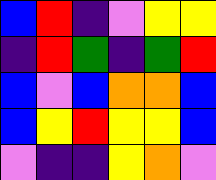[["blue", "red", "indigo", "violet", "yellow", "yellow"], ["indigo", "red", "green", "indigo", "green", "red"], ["blue", "violet", "blue", "orange", "orange", "blue"], ["blue", "yellow", "red", "yellow", "yellow", "blue"], ["violet", "indigo", "indigo", "yellow", "orange", "violet"]]